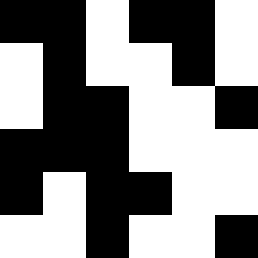[["black", "black", "white", "black", "black", "white"], ["white", "black", "white", "white", "black", "white"], ["white", "black", "black", "white", "white", "black"], ["black", "black", "black", "white", "white", "white"], ["black", "white", "black", "black", "white", "white"], ["white", "white", "black", "white", "white", "black"]]